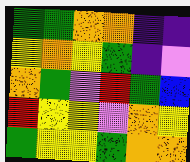[["green", "green", "orange", "orange", "indigo", "indigo"], ["yellow", "orange", "yellow", "green", "indigo", "violet"], ["orange", "green", "violet", "red", "green", "blue"], ["red", "yellow", "yellow", "violet", "orange", "yellow"], ["green", "yellow", "yellow", "green", "orange", "orange"]]